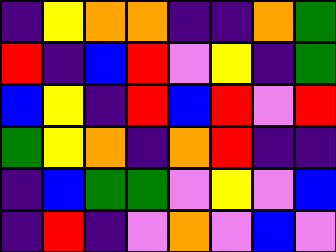[["indigo", "yellow", "orange", "orange", "indigo", "indigo", "orange", "green"], ["red", "indigo", "blue", "red", "violet", "yellow", "indigo", "green"], ["blue", "yellow", "indigo", "red", "blue", "red", "violet", "red"], ["green", "yellow", "orange", "indigo", "orange", "red", "indigo", "indigo"], ["indigo", "blue", "green", "green", "violet", "yellow", "violet", "blue"], ["indigo", "red", "indigo", "violet", "orange", "violet", "blue", "violet"]]